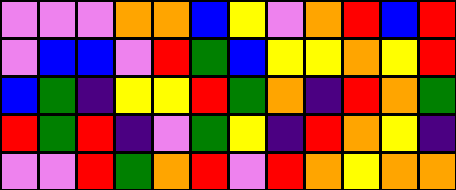[["violet", "violet", "violet", "orange", "orange", "blue", "yellow", "violet", "orange", "red", "blue", "red"], ["violet", "blue", "blue", "violet", "red", "green", "blue", "yellow", "yellow", "orange", "yellow", "red"], ["blue", "green", "indigo", "yellow", "yellow", "red", "green", "orange", "indigo", "red", "orange", "green"], ["red", "green", "red", "indigo", "violet", "green", "yellow", "indigo", "red", "orange", "yellow", "indigo"], ["violet", "violet", "red", "green", "orange", "red", "violet", "red", "orange", "yellow", "orange", "orange"]]